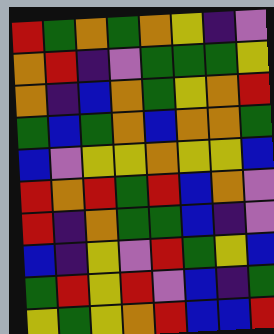[["red", "green", "orange", "green", "orange", "yellow", "indigo", "violet"], ["orange", "red", "indigo", "violet", "green", "green", "green", "yellow"], ["orange", "indigo", "blue", "orange", "green", "yellow", "orange", "red"], ["green", "blue", "green", "orange", "blue", "orange", "orange", "green"], ["blue", "violet", "yellow", "yellow", "orange", "yellow", "yellow", "blue"], ["red", "orange", "red", "green", "red", "blue", "orange", "violet"], ["red", "indigo", "orange", "green", "green", "blue", "indigo", "violet"], ["blue", "indigo", "yellow", "violet", "red", "green", "yellow", "blue"], ["green", "red", "yellow", "red", "violet", "blue", "indigo", "green"], ["yellow", "green", "yellow", "orange", "red", "blue", "blue", "red"]]